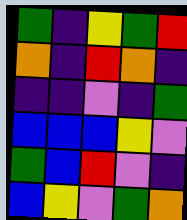[["green", "indigo", "yellow", "green", "red"], ["orange", "indigo", "red", "orange", "indigo"], ["indigo", "indigo", "violet", "indigo", "green"], ["blue", "blue", "blue", "yellow", "violet"], ["green", "blue", "red", "violet", "indigo"], ["blue", "yellow", "violet", "green", "orange"]]